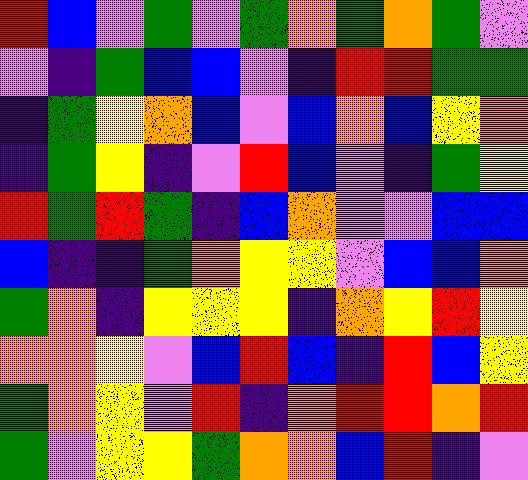[["red", "blue", "violet", "green", "violet", "green", "orange", "green", "orange", "green", "violet"], ["violet", "indigo", "green", "blue", "blue", "violet", "indigo", "red", "red", "green", "green"], ["indigo", "green", "yellow", "orange", "blue", "violet", "blue", "orange", "blue", "yellow", "orange"], ["indigo", "green", "yellow", "indigo", "violet", "red", "blue", "violet", "indigo", "green", "yellow"], ["red", "green", "red", "green", "indigo", "blue", "orange", "violet", "violet", "blue", "blue"], ["blue", "indigo", "indigo", "green", "orange", "yellow", "yellow", "violet", "blue", "blue", "orange"], ["green", "orange", "indigo", "yellow", "yellow", "yellow", "indigo", "orange", "yellow", "red", "yellow"], ["orange", "orange", "yellow", "violet", "blue", "red", "blue", "indigo", "red", "blue", "yellow"], ["green", "orange", "yellow", "violet", "red", "indigo", "orange", "red", "red", "orange", "red"], ["green", "violet", "yellow", "yellow", "green", "orange", "orange", "blue", "red", "indigo", "violet"]]